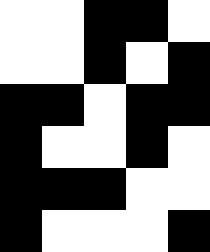[["white", "white", "black", "black", "white"], ["white", "white", "black", "white", "black"], ["black", "black", "white", "black", "black"], ["black", "white", "white", "black", "white"], ["black", "black", "black", "white", "white"], ["black", "white", "white", "white", "black"]]